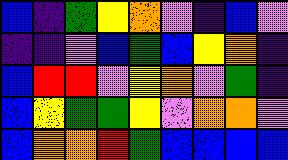[["blue", "indigo", "green", "yellow", "orange", "violet", "indigo", "blue", "violet"], ["indigo", "indigo", "violet", "blue", "green", "blue", "yellow", "orange", "indigo"], ["blue", "red", "red", "violet", "yellow", "orange", "violet", "green", "indigo"], ["blue", "yellow", "green", "green", "yellow", "violet", "orange", "orange", "violet"], ["blue", "orange", "orange", "red", "green", "blue", "blue", "blue", "blue"]]